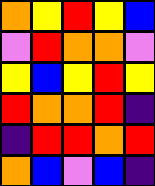[["orange", "yellow", "red", "yellow", "blue"], ["violet", "red", "orange", "orange", "violet"], ["yellow", "blue", "yellow", "red", "yellow"], ["red", "orange", "orange", "red", "indigo"], ["indigo", "red", "red", "orange", "red"], ["orange", "blue", "violet", "blue", "indigo"]]